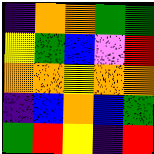[["indigo", "orange", "orange", "green", "green"], ["yellow", "green", "blue", "violet", "red"], ["orange", "orange", "yellow", "orange", "orange"], ["indigo", "blue", "orange", "blue", "green"], ["green", "red", "yellow", "indigo", "red"]]